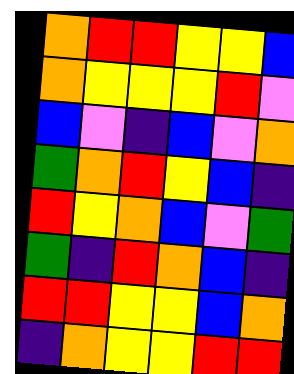[["orange", "red", "red", "yellow", "yellow", "blue"], ["orange", "yellow", "yellow", "yellow", "red", "violet"], ["blue", "violet", "indigo", "blue", "violet", "orange"], ["green", "orange", "red", "yellow", "blue", "indigo"], ["red", "yellow", "orange", "blue", "violet", "green"], ["green", "indigo", "red", "orange", "blue", "indigo"], ["red", "red", "yellow", "yellow", "blue", "orange"], ["indigo", "orange", "yellow", "yellow", "red", "red"]]